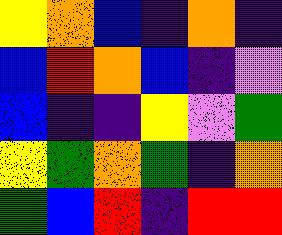[["yellow", "orange", "blue", "indigo", "orange", "indigo"], ["blue", "red", "orange", "blue", "indigo", "violet"], ["blue", "indigo", "indigo", "yellow", "violet", "green"], ["yellow", "green", "orange", "green", "indigo", "orange"], ["green", "blue", "red", "indigo", "red", "red"]]